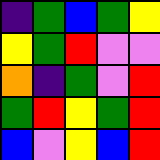[["indigo", "green", "blue", "green", "yellow"], ["yellow", "green", "red", "violet", "violet"], ["orange", "indigo", "green", "violet", "red"], ["green", "red", "yellow", "green", "red"], ["blue", "violet", "yellow", "blue", "red"]]